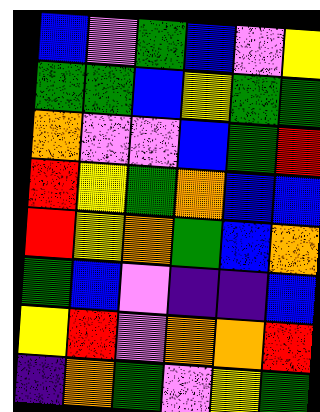[["blue", "violet", "green", "blue", "violet", "yellow"], ["green", "green", "blue", "yellow", "green", "green"], ["orange", "violet", "violet", "blue", "green", "red"], ["red", "yellow", "green", "orange", "blue", "blue"], ["red", "yellow", "orange", "green", "blue", "orange"], ["green", "blue", "violet", "indigo", "indigo", "blue"], ["yellow", "red", "violet", "orange", "orange", "red"], ["indigo", "orange", "green", "violet", "yellow", "green"]]